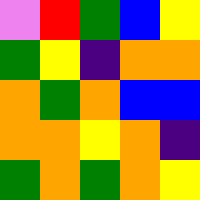[["violet", "red", "green", "blue", "yellow"], ["green", "yellow", "indigo", "orange", "orange"], ["orange", "green", "orange", "blue", "blue"], ["orange", "orange", "yellow", "orange", "indigo"], ["green", "orange", "green", "orange", "yellow"]]